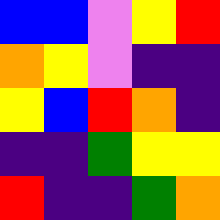[["blue", "blue", "violet", "yellow", "red"], ["orange", "yellow", "violet", "indigo", "indigo"], ["yellow", "blue", "red", "orange", "indigo"], ["indigo", "indigo", "green", "yellow", "yellow"], ["red", "indigo", "indigo", "green", "orange"]]